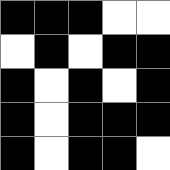[["black", "black", "black", "white", "white"], ["white", "black", "white", "black", "black"], ["black", "white", "black", "white", "black"], ["black", "white", "black", "black", "black"], ["black", "white", "black", "black", "white"]]